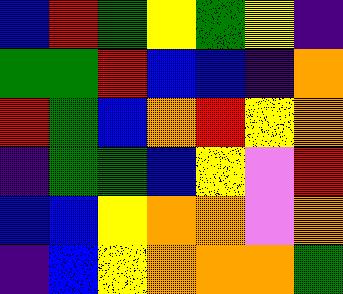[["blue", "red", "green", "yellow", "green", "yellow", "indigo"], ["green", "green", "red", "blue", "blue", "indigo", "orange"], ["red", "green", "blue", "orange", "red", "yellow", "orange"], ["indigo", "green", "green", "blue", "yellow", "violet", "red"], ["blue", "blue", "yellow", "orange", "orange", "violet", "orange"], ["indigo", "blue", "yellow", "orange", "orange", "orange", "green"]]